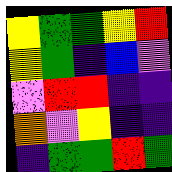[["yellow", "green", "green", "yellow", "red"], ["yellow", "green", "indigo", "blue", "violet"], ["violet", "red", "red", "indigo", "indigo"], ["orange", "violet", "yellow", "indigo", "indigo"], ["indigo", "green", "green", "red", "green"]]